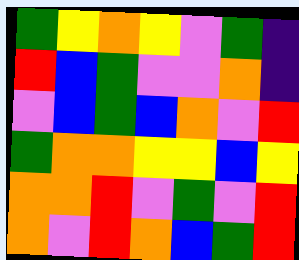[["green", "yellow", "orange", "yellow", "violet", "green", "indigo"], ["red", "blue", "green", "violet", "violet", "orange", "indigo"], ["violet", "blue", "green", "blue", "orange", "violet", "red"], ["green", "orange", "orange", "yellow", "yellow", "blue", "yellow"], ["orange", "orange", "red", "violet", "green", "violet", "red"], ["orange", "violet", "red", "orange", "blue", "green", "red"]]